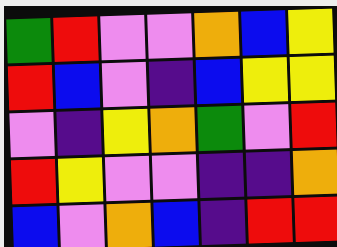[["green", "red", "violet", "violet", "orange", "blue", "yellow"], ["red", "blue", "violet", "indigo", "blue", "yellow", "yellow"], ["violet", "indigo", "yellow", "orange", "green", "violet", "red"], ["red", "yellow", "violet", "violet", "indigo", "indigo", "orange"], ["blue", "violet", "orange", "blue", "indigo", "red", "red"]]